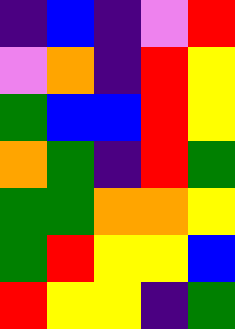[["indigo", "blue", "indigo", "violet", "red"], ["violet", "orange", "indigo", "red", "yellow"], ["green", "blue", "blue", "red", "yellow"], ["orange", "green", "indigo", "red", "green"], ["green", "green", "orange", "orange", "yellow"], ["green", "red", "yellow", "yellow", "blue"], ["red", "yellow", "yellow", "indigo", "green"]]